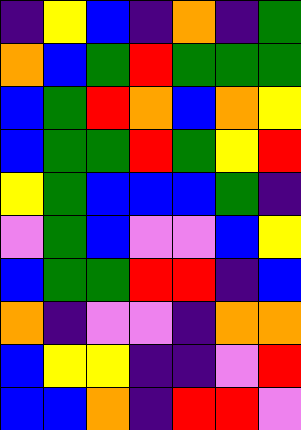[["indigo", "yellow", "blue", "indigo", "orange", "indigo", "green"], ["orange", "blue", "green", "red", "green", "green", "green"], ["blue", "green", "red", "orange", "blue", "orange", "yellow"], ["blue", "green", "green", "red", "green", "yellow", "red"], ["yellow", "green", "blue", "blue", "blue", "green", "indigo"], ["violet", "green", "blue", "violet", "violet", "blue", "yellow"], ["blue", "green", "green", "red", "red", "indigo", "blue"], ["orange", "indigo", "violet", "violet", "indigo", "orange", "orange"], ["blue", "yellow", "yellow", "indigo", "indigo", "violet", "red"], ["blue", "blue", "orange", "indigo", "red", "red", "violet"]]